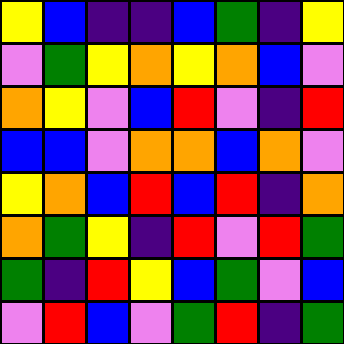[["yellow", "blue", "indigo", "indigo", "blue", "green", "indigo", "yellow"], ["violet", "green", "yellow", "orange", "yellow", "orange", "blue", "violet"], ["orange", "yellow", "violet", "blue", "red", "violet", "indigo", "red"], ["blue", "blue", "violet", "orange", "orange", "blue", "orange", "violet"], ["yellow", "orange", "blue", "red", "blue", "red", "indigo", "orange"], ["orange", "green", "yellow", "indigo", "red", "violet", "red", "green"], ["green", "indigo", "red", "yellow", "blue", "green", "violet", "blue"], ["violet", "red", "blue", "violet", "green", "red", "indigo", "green"]]